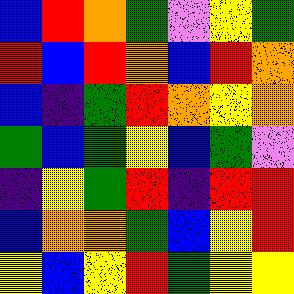[["blue", "red", "orange", "green", "violet", "yellow", "green"], ["red", "blue", "red", "orange", "blue", "red", "orange"], ["blue", "indigo", "green", "red", "orange", "yellow", "orange"], ["green", "blue", "green", "yellow", "blue", "green", "violet"], ["indigo", "yellow", "green", "red", "indigo", "red", "red"], ["blue", "orange", "orange", "green", "blue", "yellow", "red"], ["yellow", "blue", "yellow", "red", "green", "yellow", "yellow"]]